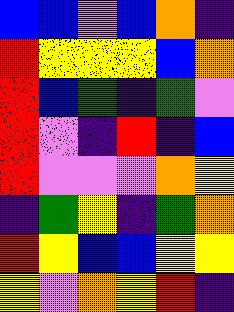[["blue", "blue", "violet", "blue", "orange", "indigo"], ["red", "yellow", "yellow", "yellow", "blue", "orange"], ["red", "blue", "green", "indigo", "green", "violet"], ["red", "violet", "indigo", "red", "indigo", "blue"], ["red", "violet", "violet", "violet", "orange", "yellow"], ["indigo", "green", "yellow", "indigo", "green", "orange"], ["red", "yellow", "blue", "blue", "yellow", "yellow"], ["yellow", "violet", "orange", "yellow", "red", "indigo"]]